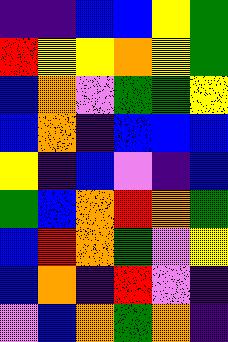[["indigo", "indigo", "blue", "blue", "yellow", "green"], ["red", "yellow", "yellow", "orange", "yellow", "green"], ["blue", "orange", "violet", "green", "green", "yellow"], ["blue", "orange", "indigo", "blue", "blue", "blue"], ["yellow", "indigo", "blue", "violet", "indigo", "blue"], ["green", "blue", "orange", "red", "orange", "green"], ["blue", "red", "orange", "green", "violet", "yellow"], ["blue", "orange", "indigo", "red", "violet", "indigo"], ["violet", "blue", "orange", "green", "orange", "indigo"]]